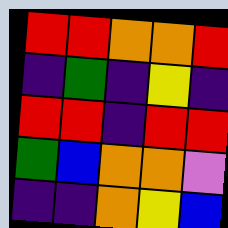[["red", "red", "orange", "orange", "red"], ["indigo", "green", "indigo", "yellow", "indigo"], ["red", "red", "indigo", "red", "red"], ["green", "blue", "orange", "orange", "violet"], ["indigo", "indigo", "orange", "yellow", "blue"]]